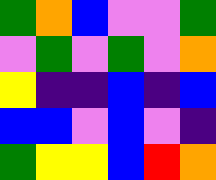[["green", "orange", "blue", "violet", "violet", "green"], ["violet", "green", "violet", "green", "violet", "orange"], ["yellow", "indigo", "indigo", "blue", "indigo", "blue"], ["blue", "blue", "violet", "blue", "violet", "indigo"], ["green", "yellow", "yellow", "blue", "red", "orange"]]